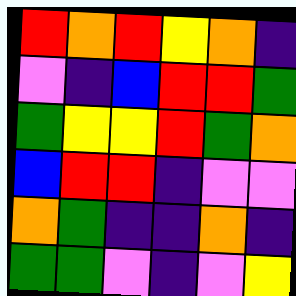[["red", "orange", "red", "yellow", "orange", "indigo"], ["violet", "indigo", "blue", "red", "red", "green"], ["green", "yellow", "yellow", "red", "green", "orange"], ["blue", "red", "red", "indigo", "violet", "violet"], ["orange", "green", "indigo", "indigo", "orange", "indigo"], ["green", "green", "violet", "indigo", "violet", "yellow"]]